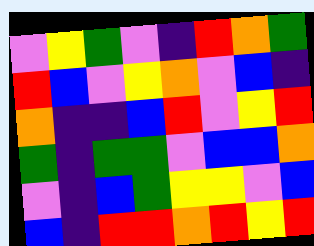[["violet", "yellow", "green", "violet", "indigo", "red", "orange", "green"], ["red", "blue", "violet", "yellow", "orange", "violet", "blue", "indigo"], ["orange", "indigo", "indigo", "blue", "red", "violet", "yellow", "red"], ["green", "indigo", "green", "green", "violet", "blue", "blue", "orange"], ["violet", "indigo", "blue", "green", "yellow", "yellow", "violet", "blue"], ["blue", "indigo", "red", "red", "orange", "red", "yellow", "red"]]